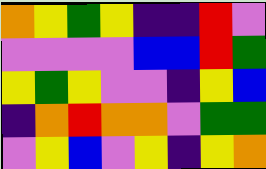[["orange", "yellow", "green", "yellow", "indigo", "indigo", "red", "violet"], ["violet", "violet", "violet", "violet", "blue", "blue", "red", "green"], ["yellow", "green", "yellow", "violet", "violet", "indigo", "yellow", "blue"], ["indigo", "orange", "red", "orange", "orange", "violet", "green", "green"], ["violet", "yellow", "blue", "violet", "yellow", "indigo", "yellow", "orange"]]